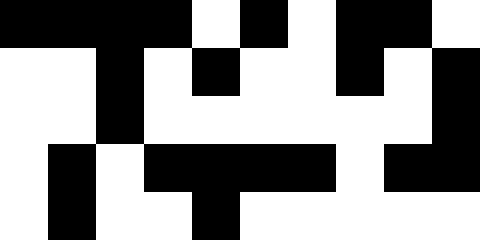[["black", "black", "black", "black", "white", "black", "white", "black", "black", "white"], ["white", "white", "black", "white", "black", "white", "white", "black", "white", "black"], ["white", "white", "black", "white", "white", "white", "white", "white", "white", "black"], ["white", "black", "white", "black", "black", "black", "black", "white", "black", "black"], ["white", "black", "white", "white", "black", "white", "white", "white", "white", "white"]]